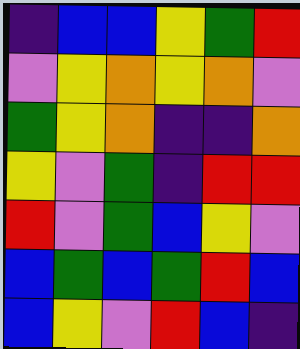[["indigo", "blue", "blue", "yellow", "green", "red"], ["violet", "yellow", "orange", "yellow", "orange", "violet"], ["green", "yellow", "orange", "indigo", "indigo", "orange"], ["yellow", "violet", "green", "indigo", "red", "red"], ["red", "violet", "green", "blue", "yellow", "violet"], ["blue", "green", "blue", "green", "red", "blue"], ["blue", "yellow", "violet", "red", "blue", "indigo"]]